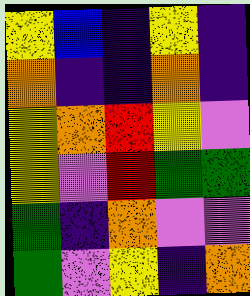[["yellow", "blue", "indigo", "yellow", "indigo"], ["orange", "indigo", "indigo", "orange", "indigo"], ["yellow", "orange", "red", "yellow", "violet"], ["yellow", "violet", "red", "green", "green"], ["green", "indigo", "orange", "violet", "violet"], ["green", "violet", "yellow", "indigo", "orange"]]